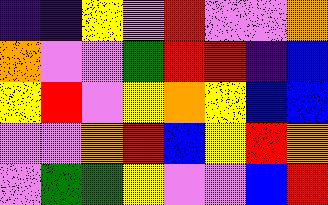[["indigo", "indigo", "yellow", "violet", "red", "violet", "violet", "orange"], ["orange", "violet", "violet", "green", "red", "red", "indigo", "blue"], ["yellow", "red", "violet", "yellow", "orange", "yellow", "blue", "blue"], ["violet", "violet", "orange", "red", "blue", "yellow", "red", "orange"], ["violet", "green", "green", "yellow", "violet", "violet", "blue", "red"]]